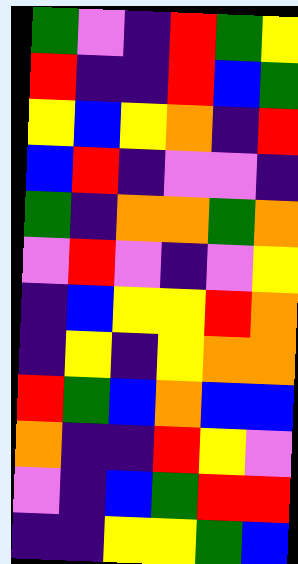[["green", "violet", "indigo", "red", "green", "yellow"], ["red", "indigo", "indigo", "red", "blue", "green"], ["yellow", "blue", "yellow", "orange", "indigo", "red"], ["blue", "red", "indigo", "violet", "violet", "indigo"], ["green", "indigo", "orange", "orange", "green", "orange"], ["violet", "red", "violet", "indigo", "violet", "yellow"], ["indigo", "blue", "yellow", "yellow", "red", "orange"], ["indigo", "yellow", "indigo", "yellow", "orange", "orange"], ["red", "green", "blue", "orange", "blue", "blue"], ["orange", "indigo", "indigo", "red", "yellow", "violet"], ["violet", "indigo", "blue", "green", "red", "red"], ["indigo", "indigo", "yellow", "yellow", "green", "blue"]]